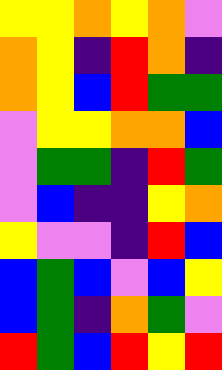[["yellow", "yellow", "orange", "yellow", "orange", "violet"], ["orange", "yellow", "indigo", "red", "orange", "indigo"], ["orange", "yellow", "blue", "red", "green", "green"], ["violet", "yellow", "yellow", "orange", "orange", "blue"], ["violet", "green", "green", "indigo", "red", "green"], ["violet", "blue", "indigo", "indigo", "yellow", "orange"], ["yellow", "violet", "violet", "indigo", "red", "blue"], ["blue", "green", "blue", "violet", "blue", "yellow"], ["blue", "green", "indigo", "orange", "green", "violet"], ["red", "green", "blue", "red", "yellow", "red"]]